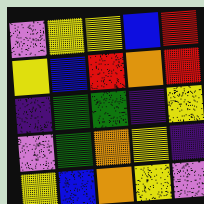[["violet", "yellow", "yellow", "blue", "red"], ["yellow", "blue", "red", "orange", "red"], ["indigo", "green", "green", "indigo", "yellow"], ["violet", "green", "orange", "yellow", "indigo"], ["yellow", "blue", "orange", "yellow", "violet"]]